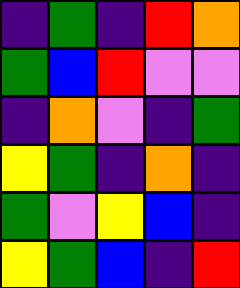[["indigo", "green", "indigo", "red", "orange"], ["green", "blue", "red", "violet", "violet"], ["indigo", "orange", "violet", "indigo", "green"], ["yellow", "green", "indigo", "orange", "indigo"], ["green", "violet", "yellow", "blue", "indigo"], ["yellow", "green", "blue", "indigo", "red"]]